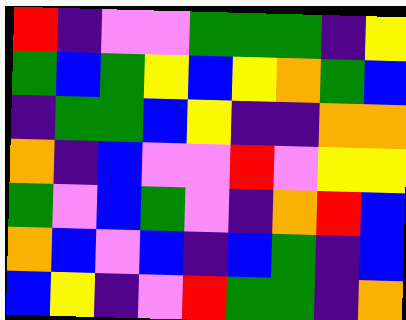[["red", "indigo", "violet", "violet", "green", "green", "green", "indigo", "yellow"], ["green", "blue", "green", "yellow", "blue", "yellow", "orange", "green", "blue"], ["indigo", "green", "green", "blue", "yellow", "indigo", "indigo", "orange", "orange"], ["orange", "indigo", "blue", "violet", "violet", "red", "violet", "yellow", "yellow"], ["green", "violet", "blue", "green", "violet", "indigo", "orange", "red", "blue"], ["orange", "blue", "violet", "blue", "indigo", "blue", "green", "indigo", "blue"], ["blue", "yellow", "indigo", "violet", "red", "green", "green", "indigo", "orange"]]